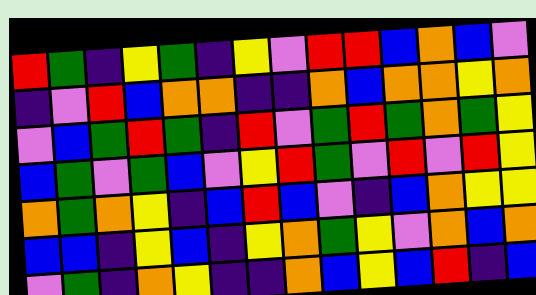[["red", "green", "indigo", "yellow", "green", "indigo", "yellow", "violet", "red", "red", "blue", "orange", "blue", "violet"], ["indigo", "violet", "red", "blue", "orange", "orange", "indigo", "indigo", "orange", "blue", "orange", "orange", "yellow", "orange"], ["violet", "blue", "green", "red", "green", "indigo", "red", "violet", "green", "red", "green", "orange", "green", "yellow"], ["blue", "green", "violet", "green", "blue", "violet", "yellow", "red", "green", "violet", "red", "violet", "red", "yellow"], ["orange", "green", "orange", "yellow", "indigo", "blue", "red", "blue", "violet", "indigo", "blue", "orange", "yellow", "yellow"], ["blue", "blue", "indigo", "yellow", "blue", "indigo", "yellow", "orange", "green", "yellow", "violet", "orange", "blue", "orange"], ["violet", "green", "indigo", "orange", "yellow", "indigo", "indigo", "orange", "blue", "yellow", "blue", "red", "indigo", "blue"]]